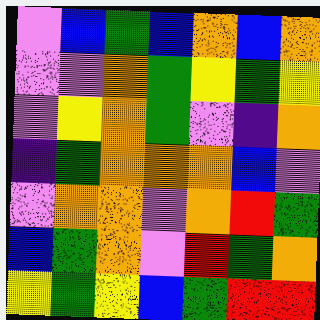[["violet", "blue", "green", "blue", "orange", "blue", "orange"], ["violet", "violet", "orange", "green", "yellow", "green", "yellow"], ["violet", "yellow", "orange", "green", "violet", "indigo", "orange"], ["indigo", "green", "orange", "orange", "orange", "blue", "violet"], ["violet", "orange", "orange", "violet", "orange", "red", "green"], ["blue", "green", "orange", "violet", "red", "green", "orange"], ["yellow", "green", "yellow", "blue", "green", "red", "red"]]